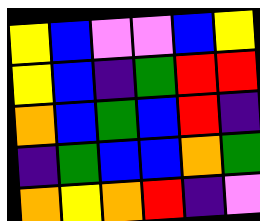[["yellow", "blue", "violet", "violet", "blue", "yellow"], ["yellow", "blue", "indigo", "green", "red", "red"], ["orange", "blue", "green", "blue", "red", "indigo"], ["indigo", "green", "blue", "blue", "orange", "green"], ["orange", "yellow", "orange", "red", "indigo", "violet"]]